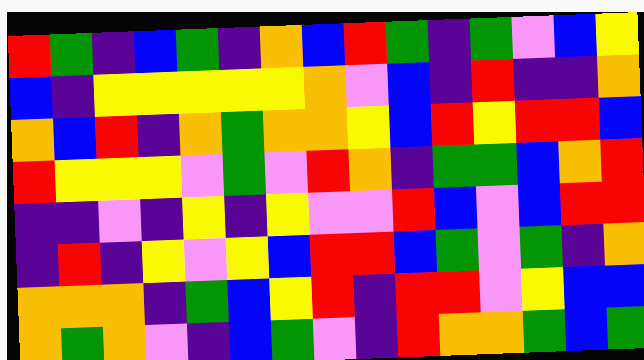[["red", "green", "indigo", "blue", "green", "indigo", "orange", "blue", "red", "green", "indigo", "green", "violet", "blue", "yellow"], ["blue", "indigo", "yellow", "yellow", "yellow", "yellow", "yellow", "orange", "violet", "blue", "indigo", "red", "indigo", "indigo", "orange"], ["orange", "blue", "red", "indigo", "orange", "green", "orange", "orange", "yellow", "blue", "red", "yellow", "red", "red", "blue"], ["red", "yellow", "yellow", "yellow", "violet", "green", "violet", "red", "orange", "indigo", "green", "green", "blue", "orange", "red"], ["indigo", "indigo", "violet", "indigo", "yellow", "indigo", "yellow", "violet", "violet", "red", "blue", "violet", "blue", "red", "red"], ["indigo", "red", "indigo", "yellow", "violet", "yellow", "blue", "red", "red", "blue", "green", "violet", "green", "indigo", "orange"], ["orange", "orange", "orange", "indigo", "green", "blue", "yellow", "red", "indigo", "red", "red", "violet", "yellow", "blue", "blue"], ["orange", "green", "orange", "violet", "indigo", "blue", "green", "violet", "indigo", "red", "orange", "orange", "green", "blue", "green"]]